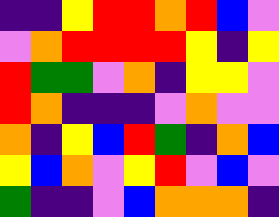[["indigo", "indigo", "yellow", "red", "red", "orange", "red", "blue", "violet"], ["violet", "orange", "red", "red", "red", "red", "yellow", "indigo", "yellow"], ["red", "green", "green", "violet", "orange", "indigo", "yellow", "yellow", "violet"], ["red", "orange", "indigo", "indigo", "indigo", "violet", "orange", "violet", "violet"], ["orange", "indigo", "yellow", "blue", "red", "green", "indigo", "orange", "blue"], ["yellow", "blue", "orange", "violet", "yellow", "red", "violet", "blue", "violet"], ["green", "indigo", "indigo", "violet", "blue", "orange", "orange", "orange", "indigo"]]